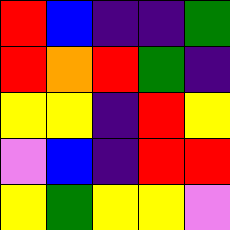[["red", "blue", "indigo", "indigo", "green"], ["red", "orange", "red", "green", "indigo"], ["yellow", "yellow", "indigo", "red", "yellow"], ["violet", "blue", "indigo", "red", "red"], ["yellow", "green", "yellow", "yellow", "violet"]]